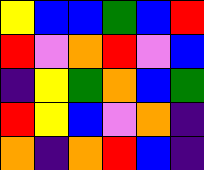[["yellow", "blue", "blue", "green", "blue", "red"], ["red", "violet", "orange", "red", "violet", "blue"], ["indigo", "yellow", "green", "orange", "blue", "green"], ["red", "yellow", "blue", "violet", "orange", "indigo"], ["orange", "indigo", "orange", "red", "blue", "indigo"]]